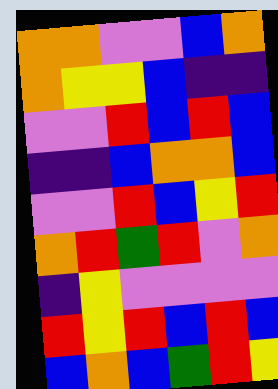[["orange", "orange", "violet", "violet", "blue", "orange"], ["orange", "yellow", "yellow", "blue", "indigo", "indigo"], ["violet", "violet", "red", "blue", "red", "blue"], ["indigo", "indigo", "blue", "orange", "orange", "blue"], ["violet", "violet", "red", "blue", "yellow", "red"], ["orange", "red", "green", "red", "violet", "orange"], ["indigo", "yellow", "violet", "violet", "violet", "violet"], ["red", "yellow", "red", "blue", "red", "blue"], ["blue", "orange", "blue", "green", "red", "yellow"]]